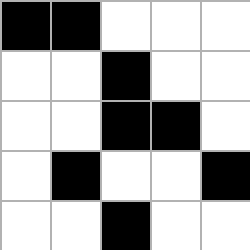[["black", "black", "white", "white", "white"], ["white", "white", "black", "white", "white"], ["white", "white", "black", "black", "white"], ["white", "black", "white", "white", "black"], ["white", "white", "black", "white", "white"]]